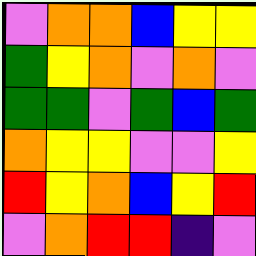[["violet", "orange", "orange", "blue", "yellow", "yellow"], ["green", "yellow", "orange", "violet", "orange", "violet"], ["green", "green", "violet", "green", "blue", "green"], ["orange", "yellow", "yellow", "violet", "violet", "yellow"], ["red", "yellow", "orange", "blue", "yellow", "red"], ["violet", "orange", "red", "red", "indigo", "violet"]]